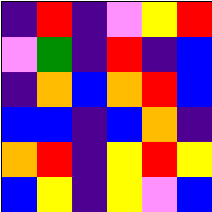[["indigo", "red", "indigo", "violet", "yellow", "red"], ["violet", "green", "indigo", "red", "indigo", "blue"], ["indigo", "orange", "blue", "orange", "red", "blue"], ["blue", "blue", "indigo", "blue", "orange", "indigo"], ["orange", "red", "indigo", "yellow", "red", "yellow"], ["blue", "yellow", "indigo", "yellow", "violet", "blue"]]